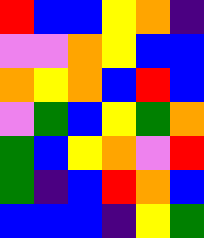[["red", "blue", "blue", "yellow", "orange", "indigo"], ["violet", "violet", "orange", "yellow", "blue", "blue"], ["orange", "yellow", "orange", "blue", "red", "blue"], ["violet", "green", "blue", "yellow", "green", "orange"], ["green", "blue", "yellow", "orange", "violet", "red"], ["green", "indigo", "blue", "red", "orange", "blue"], ["blue", "blue", "blue", "indigo", "yellow", "green"]]